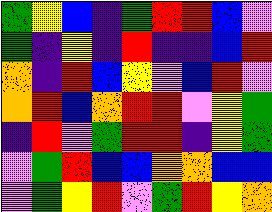[["green", "yellow", "blue", "indigo", "green", "red", "red", "blue", "violet"], ["green", "indigo", "yellow", "indigo", "red", "indigo", "indigo", "blue", "red"], ["orange", "indigo", "red", "blue", "yellow", "violet", "blue", "red", "violet"], ["orange", "red", "blue", "orange", "red", "red", "violet", "yellow", "green"], ["indigo", "red", "violet", "green", "red", "red", "indigo", "yellow", "green"], ["violet", "green", "red", "blue", "blue", "orange", "orange", "blue", "blue"], ["violet", "green", "yellow", "red", "violet", "green", "red", "yellow", "orange"]]